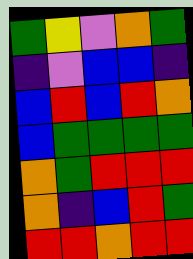[["green", "yellow", "violet", "orange", "green"], ["indigo", "violet", "blue", "blue", "indigo"], ["blue", "red", "blue", "red", "orange"], ["blue", "green", "green", "green", "green"], ["orange", "green", "red", "red", "red"], ["orange", "indigo", "blue", "red", "green"], ["red", "red", "orange", "red", "red"]]